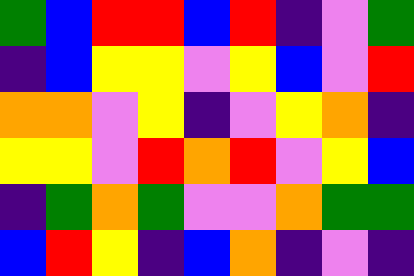[["green", "blue", "red", "red", "blue", "red", "indigo", "violet", "green"], ["indigo", "blue", "yellow", "yellow", "violet", "yellow", "blue", "violet", "red"], ["orange", "orange", "violet", "yellow", "indigo", "violet", "yellow", "orange", "indigo"], ["yellow", "yellow", "violet", "red", "orange", "red", "violet", "yellow", "blue"], ["indigo", "green", "orange", "green", "violet", "violet", "orange", "green", "green"], ["blue", "red", "yellow", "indigo", "blue", "orange", "indigo", "violet", "indigo"]]